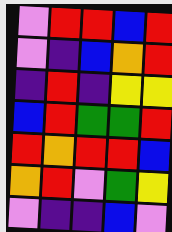[["violet", "red", "red", "blue", "red"], ["violet", "indigo", "blue", "orange", "red"], ["indigo", "red", "indigo", "yellow", "yellow"], ["blue", "red", "green", "green", "red"], ["red", "orange", "red", "red", "blue"], ["orange", "red", "violet", "green", "yellow"], ["violet", "indigo", "indigo", "blue", "violet"]]